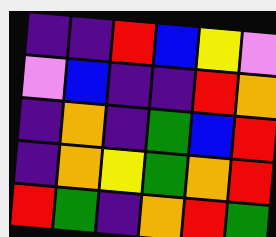[["indigo", "indigo", "red", "blue", "yellow", "violet"], ["violet", "blue", "indigo", "indigo", "red", "orange"], ["indigo", "orange", "indigo", "green", "blue", "red"], ["indigo", "orange", "yellow", "green", "orange", "red"], ["red", "green", "indigo", "orange", "red", "green"]]